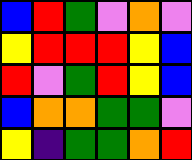[["blue", "red", "green", "violet", "orange", "violet"], ["yellow", "red", "red", "red", "yellow", "blue"], ["red", "violet", "green", "red", "yellow", "blue"], ["blue", "orange", "orange", "green", "green", "violet"], ["yellow", "indigo", "green", "green", "orange", "red"]]